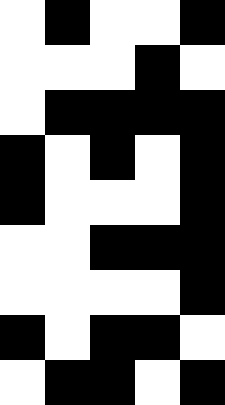[["white", "black", "white", "white", "black"], ["white", "white", "white", "black", "white"], ["white", "black", "black", "black", "black"], ["black", "white", "black", "white", "black"], ["black", "white", "white", "white", "black"], ["white", "white", "black", "black", "black"], ["white", "white", "white", "white", "black"], ["black", "white", "black", "black", "white"], ["white", "black", "black", "white", "black"]]